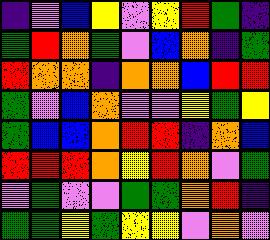[["indigo", "violet", "blue", "yellow", "violet", "yellow", "red", "green", "indigo"], ["green", "red", "orange", "green", "violet", "blue", "orange", "indigo", "green"], ["red", "orange", "orange", "indigo", "orange", "orange", "blue", "red", "red"], ["green", "violet", "blue", "orange", "violet", "violet", "yellow", "green", "yellow"], ["green", "blue", "blue", "orange", "red", "red", "indigo", "orange", "blue"], ["red", "red", "red", "orange", "yellow", "red", "orange", "violet", "green"], ["violet", "green", "violet", "violet", "green", "green", "orange", "red", "indigo"], ["green", "green", "yellow", "green", "yellow", "yellow", "violet", "orange", "violet"]]